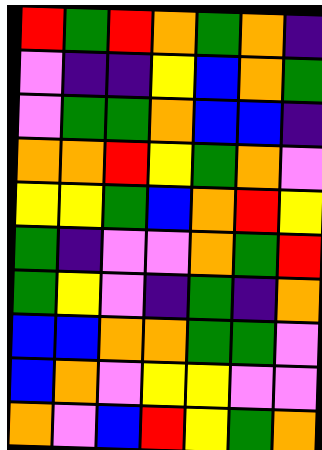[["red", "green", "red", "orange", "green", "orange", "indigo"], ["violet", "indigo", "indigo", "yellow", "blue", "orange", "green"], ["violet", "green", "green", "orange", "blue", "blue", "indigo"], ["orange", "orange", "red", "yellow", "green", "orange", "violet"], ["yellow", "yellow", "green", "blue", "orange", "red", "yellow"], ["green", "indigo", "violet", "violet", "orange", "green", "red"], ["green", "yellow", "violet", "indigo", "green", "indigo", "orange"], ["blue", "blue", "orange", "orange", "green", "green", "violet"], ["blue", "orange", "violet", "yellow", "yellow", "violet", "violet"], ["orange", "violet", "blue", "red", "yellow", "green", "orange"]]